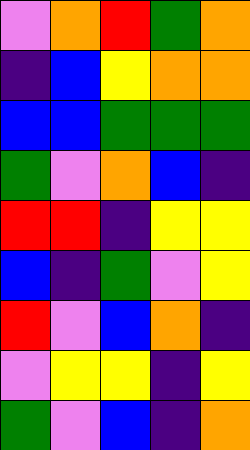[["violet", "orange", "red", "green", "orange"], ["indigo", "blue", "yellow", "orange", "orange"], ["blue", "blue", "green", "green", "green"], ["green", "violet", "orange", "blue", "indigo"], ["red", "red", "indigo", "yellow", "yellow"], ["blue", "indigo", "green", "violet", "yellow"], ["red", "violet", "blue", "orange", "indigo"], ["violet", "yellow", "yellow", "indigo", "yellow"], ["green", "violet", "blue", "indigo", "orange"]]